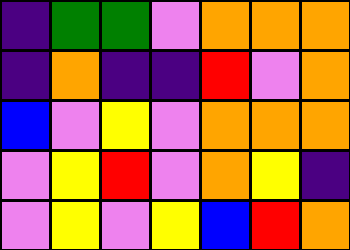[["indigo", "green", "green", "violet", "orange", "orange", "orange"], ["indigo", "orange", "indigo", "indigo", "red", "violet", "orange"], ["blue", "violet", "yellow", "violet", "orange", "orange", "orange"], ["violet", "yellow", "red", "violet", "orange", "yellow", "indigo"], ["violet", "yellow", "violet", "yellow", "blue", "red", "orange"]]